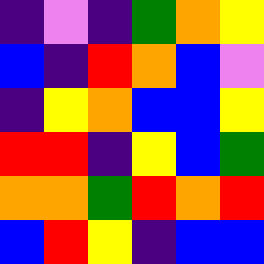[["indigo", "violet", "indigo", "green", "orange", "yellow"], ["blue", "indigo", "red", "orange", "blue", "violet"], ["indigo", "yellow", "orange", "blue", "blue", "yellow"], ["red", "red", "indigo", "yellow", "blue", "green"], ["orange", "orange", "green", "red", "orange", "red"], ["blue", "red", "yellow", "indigo", "blue", "blue"]]